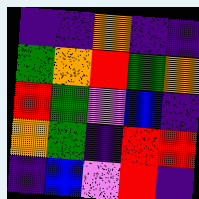[["indigo", "indigo", "orange", "indigo", "indigo"], ["green", "orange", "red", "green", "orange"], ["red", "green", "violet", "blue", "indigo"], ["orange", "green", "indigo", "red", "red"], ["indigo", "blue", "violet", "red", "indigo"]]